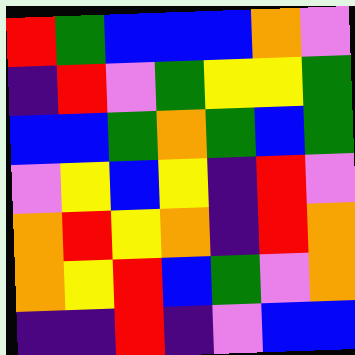[["red", "green", "blue", "blue", "blue", "orange", "violet"], ["indigo", "red", "violet", "green", "yellow", "yellow", "green"], ["blue", "blue", "green", "orange", "green", "blue", "green"], ["violet", "yellow", "blue", "yellow", "indigo", "red", "violet"], ["orange", "red", "yellow", "orange", "indigo", "red", "orange"], ["orange", "yellow", "red", "blue", "green", "violet", "orange"], ["indigo", "indigo", "red", "indigo", "violet", "blue", "blue"]]